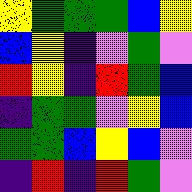[["yellow", "green", "green", "green", "blue", "yellow"], ["blue", "yellow", "indigo", "violet", "green", "violet"], ["red", "yellow", "indigo", "red", "green", "blue"], ["indigo", "green", "green", "violet", "yellow", "blue"], ["green", "green", "blue", "yellow", "blue", "violet"], ["indigo", "red", "indigo", "red", "green", "violet"]]